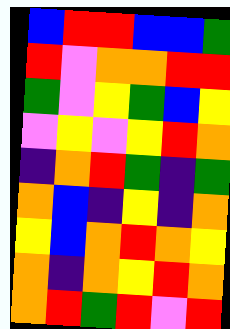[["blue", "red", "red", "blue", "blue", "green"], ["red", "violet", "orange", "orange", "red", "red"], ["green", "violet", "yellow", "green", "blue", "yellow"], ["violet", "yellow", "violet", "yellow", "red", "orange"], ["indigo", "orange", "red", "green", "indigo", "green"], ["orange", "blue", "indigo", "yellow", "indigo", "orange"], ["yellow", "blue", "orange", "red", "orange", "yellow"], ["orange", "indigo", "orange", "yellow", "red", "orange"], ["orange", "red", "green", "red", "violet", "red"]]